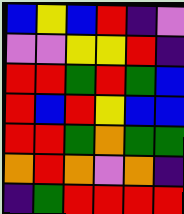[["blue", "yellow", "blue", "red", "indigo", "violet"], ["violet", "violet", "yellow", "yellow", "red", "indigo"], ["red", "red", "green", "red", "green", "blue"], ["red", "blue", "red", "yellow", "blue", "blue"], ["red", "red", "green", "orange", "green", "green"], ["orange", "red", "orange", "violet", "orange", "indigo"], ["indigo", "green", "red", "red", "red", "red"]]